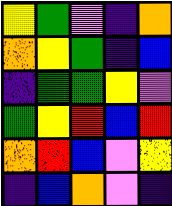[["yellow", "green", "violet", "indigo", "orange"], ["orange", "yellow", "green", "indigo", "blue"], ["indigo", "green", "green", "yellow", "violet"], ["green", "yellow", "red", "blue", "red"], ["orange", "red", "blue", "violet", "yellow"], ["indigo", "blue", "orange", "violet", "indigo"]]